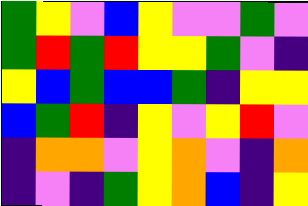[["green", "yellow", "violet", "blue", "yellow", "violet", "violet", "green", "violet"], ["green", "red", "green", "red", "yellow", "yellow", "green", "violet", "indigo"], ["yellow", "blue", "green", "blue", "blue", "green", "indigo", "yellow", "yellow"], ["blue", "green", "red", "indigo", "yellow", "violet", "yellow", "red", "violet"], ["indigo", "orange", "orange", "violet", "yellow", "orange", "violet", "indigo", "orange"], ["indigo", "violet", "indigo", "green", "yellow", "orange", "blue", "indigo", "yellow"]]